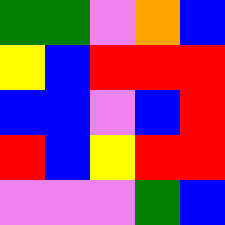[["green", "green", "violet", "orange", "blue"], ["yellow", "blue", "red", "red", "red"], ["blue", "blue", "violet", "blue", "red"], ["red", "blue", "yellow", "red", "red"], ["violet", "violet", "violet", "green", "blue"]]